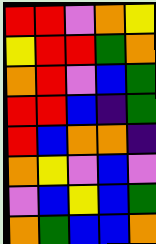[["red", "red", "violet", "orange", "yellow"], ["yellow", "red", "red", "green", "orange"], ["orange", "red", "violet", "blue", "green"], ["red", "red", "blue", "indigo", "green"], ["red", "blue", "orange", "orange", "indigo"], ["orange", "yellow", "violet", "blue", "violet"], ["violet", "blue", "yellow", "blue", "green"], ["orange", "green", "blue", "blue", "orange"]]